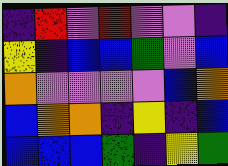[["indigo", "red", "violet", "red", "violet", "violet", "indigo"], ["yellow", "indigo", "blue", "blue", "green", "violet", "blue"], ["orange", "violet", "violet", "violet", "violet", "blue", "orange"], ["blue", "orange", "orange", "indigo", "yellow", "indigo", "blue"], ["blue", "blue", "blue", "green", "indigo", "yellow", "green"]]